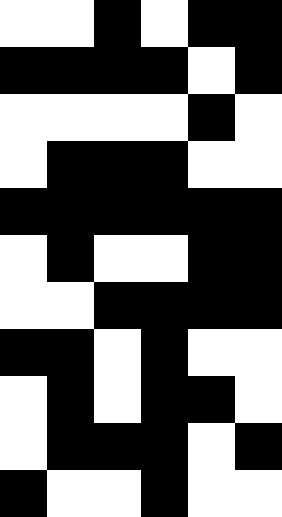[["white", "white", "black", "white", "black", "black"], ["black", "black", "black", "black", "white", "black"], ["white", "white", "white", "white", "black", "white"], ["white", "black", "black", "black", "white", "white"], ["black", "black", "black", "black", "black", "black"], ["white", "black", "white", "white", "black", "black"], ["white", "white", "black", "black", "black", "black"], ["black", "black", "white", "black", "white", "white"], ["white", "black", "white", "black", "black", "white"], ["white", "black", "black", "black", "white", "black"], ["black", "white", "white", "black", "white", "white"]]